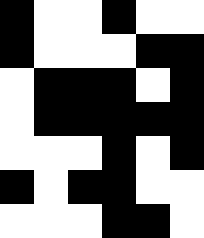[["black", "white", "white", "black", "white", "white"], ["black", "white", "white", "white", "black", "black"], ["white", "black", "black", "black", "white", "black"], ["white", "black", "black", "black", "black", "black"], ["white", "white", "white", "black", "white", "black"], ["black", "white", "black", "black", "white", "white"], ["white", "white", "white", "black", "black", "white"]]